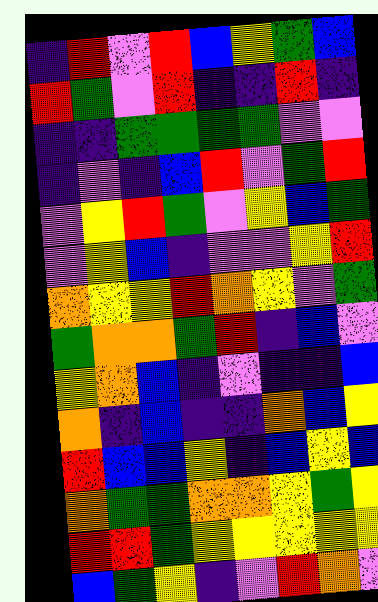[["indigo", "red", "violet", "red", "blue", "yellow", "green", "blue"], ["red", "green", "violet", "red", "indigo", "indigo", "red", "indigo"], ["indigo", "indigo", "green", "green", "green", "green", "violet", "violet"], ["indigo", "violet", "indigo", "blue", "red", "violet", "green", "red"], ["violet", "yellow", "red", "green", "violet", "yellow", "blue", "green"], ["violet", "yellow", "blue", "indigo", "violet", "violet", "yellow", "red"], ["orange", "yellow", "yellow", "red", "orange", "yellow", "violet", "green"], ["green", "orange", "orange", "green", "red", "indigo", "blue", "violet"], ["yellow", "orange", "blue", "indigo", "violet", "indigo", "indigo", "blue"], ["orange", "indigo", "blue", "indigo", "indigo", "orange", "blue", "yellow"], ["red", "blue", "blue", "yellow", "indigo", "blue", "yellow", "blue"], ["orange", "green", "green", "orange", "orange", "yellow", "green", "yellow"], ["red", "red", "green", "yellow", "yellow", "yellow", "yellow", "yellow"], ["blue", "green", "yellow", "indigo", "violet", "red", "orange", "violet"]]